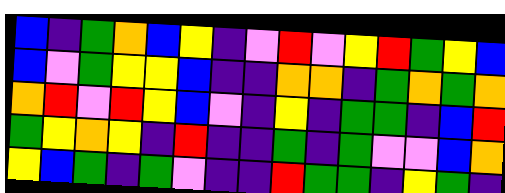[["blue", "indigo", "green", "orange", "blue", "yellow", "indigo", "violet", "red", "violet", "yellow", "red", "green", "yellow", "blue"], ["blue", "violet", "green", "yellow", "yellow", "blue", "indigo", "indigo", "orange", "orange", "indigo", "green", "orange", "green", "orange"], ["orange", "red", "violet", "red", "yellow", "blue", "violet", "indigo", "yellow", "indigo", "green", "green", "indigo", "blue", "red"], ["green", "yellow", "orange", "yellow", "indigo", "red", "indigo", "indigo", "green", "indigo", "green", "violet", "violet", "blue", "orange"], ["yellow", "blue", "green", "indigo", "green", "violet", "indigo", "indigo", "red", "green", "green", "indigo", "yellow", "green", "indigo"]]